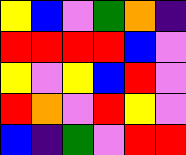[["yellow", "blue", "violet", "green", "orange", "indigo"], ["red", "red", "red", "red", "blue", "violet"], ["yellow", "violet", "yellow", "blue", "red", "violet"], ["red", "orange", "violet", "red", "yellow", "violet"], ["blue", "indigo", "green", "violet", "red", "red"]]